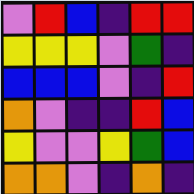[["violet", "red", "blue", "indigo", "red", "red"], ["yellow", "yellow", "yellow", "violet", "green", "indigo"], ["blue", "blue", "blue", "violet", "indigo", "red"], ["orange", "violet", "indigo", "indigo", "red", "blue"], ["yellow", "violet", "violet", "yellow", "green", "blue"], ["orange", "orange", "violet", "indigo", "orange", "indigo"]]